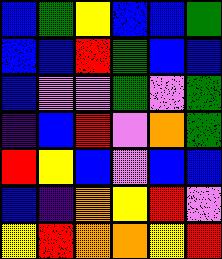[["blue", "green", "yellow", "blue", "blue", "green"], ["blue", "blue", "red", "green", "blue", "blue"], ["blue", "violet", "violet", "green", "violet", "green"], ["indigo", "blue", "red", "violet", "orange", "green"], ["red", "yellow", "blue", "violet", "blue", "blue"], ["blue", "indigo", "orange", "yellow", "red", "violet"], ["yellow", "red", "orange", "orange", "yellow", "red"]]